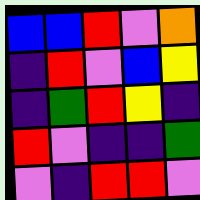[["blue", "blue", "red", "violet", "orange"], ["indigo", "red", "violet", "blue", "yellow"], ["indigo", "green", "red", "yellow", "indigo"], ["red", "violet", "indigo", "indigo", "green"], ["violet", "indigo", "red", "red", "violet"]]